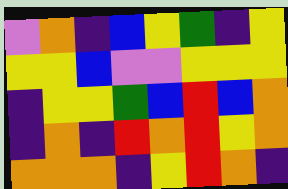[["violet", "orange", "indigo", "blue", "yellow", "green", "indigo", "yellow"], ["yellow", "yellow", "blue", "violet", "violet", "yellow", "yellow", "yellow"], ["indigo", "yellow", "yellow", "green", "blue", "red", "blue", "orange"], ["indigo", "orange", "indigo", "red", "orange", "red", "yellow", "orange"], ["orange", "orange", "orange", "indigo", "yellow", "red", "orange", "indigo"]]